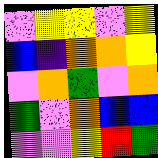[["violet", "yellow", "yellow", "violet", "yellow"], ["blue", "indigo", "orange", "orange", "yellow"], ["violet", "orange", "green", "violet", "orange"], ["green", "violet", "orange", "blue", "blue"], ["violet", "violet", "yellow", "red", "green"]]